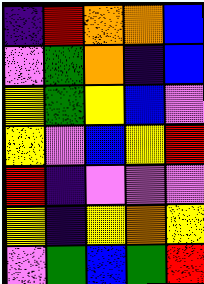[["indigo", "red", "orange", "orange", "blue"], ["violet", "green", "orange", "indigo", "blue"], ["yellow", "green", "yellow", "blue", "violet"], ["yellow", "violet", "blue", "yellow", "red"], ["red", "indigo", "violet", "violet", "violet"], ["yellow", "indigo", "yellow", "orange", "yellow"], ["violet", "green", "blue", "green", "red"]]